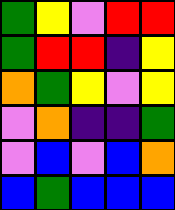[["green", "yellow", "violet", "red", "red"], ["green", "red", "red", "indigo", "yellow"], ["orange", "green", "yellow", "violet", "yellow"], ["violet", "orange", "indigo", "indigo", "green"], ["violet", "blue", "violet", "blue", "orange"], ["blue", "green", "blue", "blue", "blue"]]